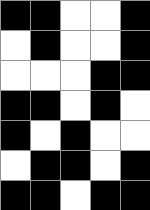[["black", "black", "white", "white", "black"], ["white", "black", "white", "white", "black"], ["white", "white", "white", "black", "black"], ["black", "black", "white", "black", "white"], ["black", "white", "black", "white", "white"], ["white", "black", "black", "white", "black"], ["black", "black", "white", "black", "black"]]